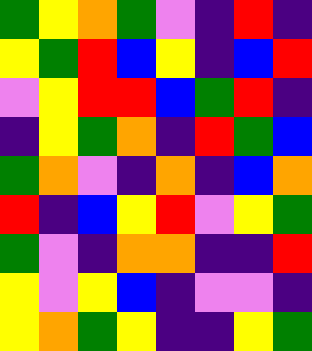[["green", "yellow", "orange", "green", "violet", "indigo", "red", "indigo"], ["yellow", "green", "red", "blue", "yellow", "indigo", "blue", "red"], ["violet", "yellow", "red", "red", "blue", "green", "red", "indigo"], ["indigo", "yellow", "green", "orange", "indigo", "red", "green", "blue"], ["green", "orange", "violet", "indigo", "orange", "indigo", "blue", "orange"], ["red", "indigo", "blue", "yellow", "red", "violet", "yellow", "green"], ["green", "violet", "indigo", "orange", "orange", "indigo", "indigo", "red"], ["yellow", "violet", "yellow", "blue", "indigo", "violet", "violet", "indigo"], ["yellow", "orange", "green", "yellow", "indigo", "indigo", "yellow", "green"]]